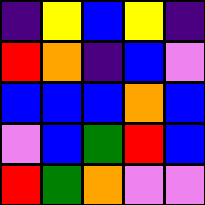[["indigo", "yellow", "blue", "yellow", "indigo"], ["red", "orange", "indigo", "blue", "violet"], ["blue", "blue", "blue", "orange", "blue"], ["violet", "blue", "green", "red", "blue"], ["red", "green", "orange", "violet", "violet"]]